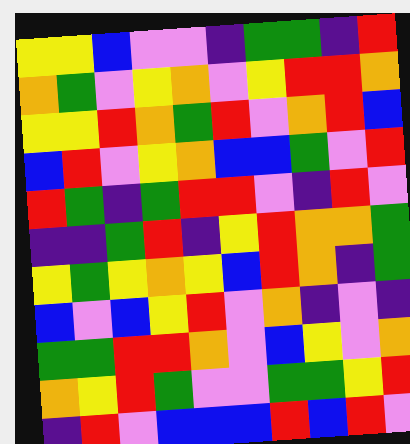[["yellow", "yellow", "blue", "violet", "violet", "indigo", "green", "green", "indigo", "red"], ["orange", "green", "violet", "yellow", "orange", "violet", "yellow", "red", "red", "orange"], ["yellow", "yellow", "red", "orange", "green", "red", "violet", "orange", "red", "blue"], ["blue", "red", "violet", "yellow", "orange", "blue", "blue", "green", "violet", "red"], ["red", "green", "indigo", "green", "red", "red", "violet", "indigo", "red", "violet"], ["indigo", "indigo", "green", "red", "indigo", "yellow", "red", "orange", "orange", "green"], ["yellow", "green", "yellow", "orange", "yellow", "blue", "red", "orange", "indigo", "green"], ["blue", "violet", "blue", "yellow", "red", "violet", "orange", "indigo", "violet", "indigo"], ["green", "green", "red", "red", "orange", "violet", "blue", "yellow", "violet", "orange"], ["orange", "yellow", "red", "green", "violet", "violet", "green", "green", "yellow", "red"], ["indigo", "red", "violet", "blue", "blue", "blue", "red", "blue", "red", "violet"]]